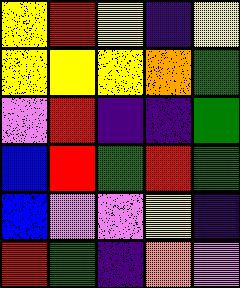[["yellow", "red", "yellow", "indigo", "yellow"], ["yellow", "yellow", "yellow", "orange", "green"], ["violet", "red", "indigo", "indigo", "green"], ["blue", "red", "green", "red", "green"], ["blue", "violet", "violet", "yellow", "indigo"], ["red", "green", "indigo", "orange", "violet"]]